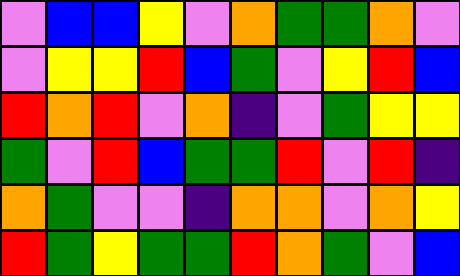[["violet", "blue", "blue", "yellow", "violet", "orange", "green", "green", "orange", "violet"], ["violet", "yellow", "yellow", "red", "blue", "green", "violet", "yellow", "red", "blue"], ["red", "orange", "red", "violet", "orange", "indigo", "violet", "green", "yellow", "yellow"], ["green", "violet", "red", "blue", "green", "green", "red", "violet", "red", "indigo"], ["orange", "green", "violet", "violet", "indigo", "orange", "orange", "violet", "orange", "yellow"], ["red", "green", "yellow", "green", "green", "red", "orange", "green", "violet", "blue"]]